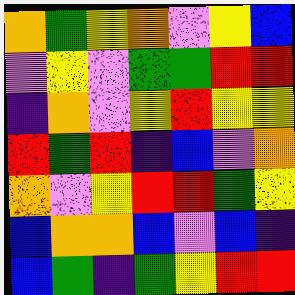[["orange", "green", "yellow", "orange", "violet", "yellow", "blue"], ["violet", "yellow", "violet", "green", "green", "red", "red"], ["indigo", "orange", "violet", "yellow", "red", "yellow", "yellow"], ["red", "green", "red", "indigo", "blue", "violet", "orange"], ["orange", "violet", "yellow", "red", "red", "green", "yellow"], ["blue", "orange", "orange", "blue", "violet", "blue", "indigo"], ["blue", "green", "indigo", "green", "yellow", "red", "red"]]